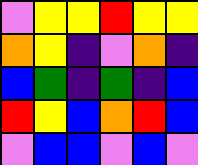[["violet", "yellow", "yellow", "red", "yellow", "yellow"], ["orange", "yellow", "indigo", "violet", "orange", "indigo"], ["blue", "green", "indigo", "green", "indigo", "blue"], ["red", "yellow", "blue", "orange", "red", "blue"], ["violet", "blue", "blue", "violet", "blue", "violet"]]